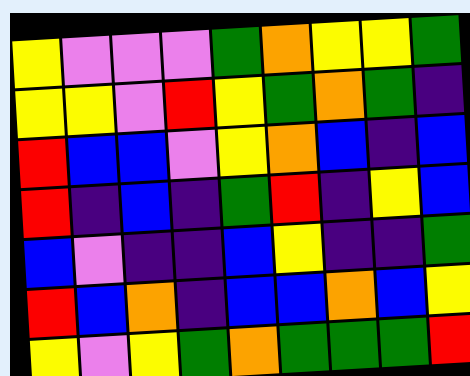[["yellow", "violet", "violet", "violet", "green", "orange", "yellow", "yellow", "green"], ["yellow", "yellow", "violet", "red", "yellow", "green", "orange", "green", "indigo"], ["red", "blue", "blue", "violet", "yellow", "orange", "blue", "indigo", "blue"], ["red", "indigo", "blue", "indigo", "green", "red", "indigo", "yellow", "blue"], ["blue", "violet", "indigo", "indigo", "blue", "yellow", "indigo", "indigo", "green"], ["red", "blue", "orange", "indigo", "blue", "blue", "orange", "blue", "yellow"], ["yellow", "violet", "yellow", "green", "orange", "green", "green", "green", "red"]]